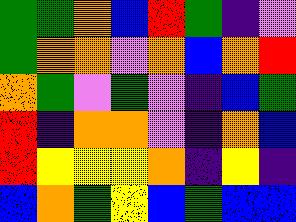[["green", "green", "orange", "blue", "red", "green", "indigo", "violet"], ["green", "orange", "orange", "violet", "orange", "blue", "orange", "red"], ["orange", "green", "violet", "green", "violet", "indigo", "blue", "green"], ["red", "indigo", "orange", "orange", "violet", "indigo", "orange", "blue"], ["red", "yellow", "yellow", "yellow", "orange", "indigo", "yellow", "indigo"], ["blue", "orange", "green", "yellow", "blue", "green", "blue", "blue"]]